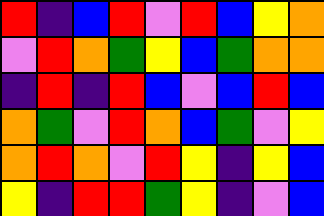[["red", "indigo", "blue", "red", "violet", "red", "blue", "yellow", "orange"], ["violet", "red", "orange", "green", "yellow", "blue", "green", "orange", "orange"], ["indigo", "red", "indigo", "red", "blue", "violet", "blue", "red", "blue"], ["orange", "green", "violet", "red", "orange", "blue", "green", "violet", "yellow"], ["orange", "red", "orange", "violet", "red", "yellow", "indigo", "yellow", "blue"], ["yellow", "indigo", "red", "red", "green", "yellow", "indigo", "violet", "blue"]]